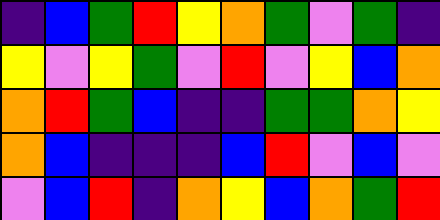[["indigo", "blue", "green", "red", "yellow", "orange", "green", "violet", "green", "indigo"], ["yellow", "violet", "yellow", "green", "violet", "red", "violet", "yellow", "blue", "orange"], ["orange", "red", "green", "blue", "indigo", "indigo", "green", "green", "orange", "yellow"], ["orange", "blue", "indigo", "indigo", "indigo", "blue", "red", "violet", "blue", "violet"], ["violet", "blue", "red", "indigo", "orange", "yellow", "blue", "orange", "green", "red"]]